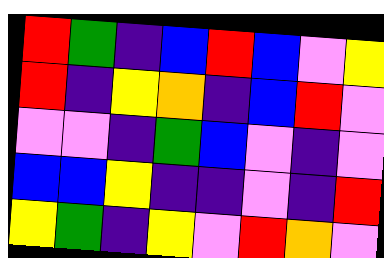[["red", "green", "indigo", "blue", "red", "blue", "violet", "yellow"], ["red", "indigo", "yellow", "orange", "indigo", "blue", "red", "violet"], ["violet", "violet", "indigo", "green", "blue", "violet", "indigo", "violet"], ["blue", "blue", "yellow", "indigo", "indigo", "violet", "indigo", "red"], ["yellow", "green", "indigo", "yellow", "violet", "red", "orange", "violet"]]